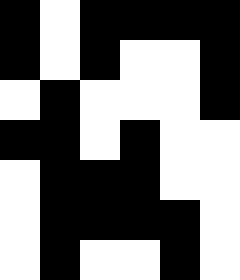[["black", "white", "black", "black", "black", "black"], ["black", "white", "black", "white", "white", "black"], ["white", "black", "white", "white", "white", "black"], ["black", "black", "white", "black", "white", "white"], ["white", "black", "black", "black", "white", "white"], ["white", "black", "black", "black", "black", "white"], ["white", "black", "white", "white", "black", "white"]]